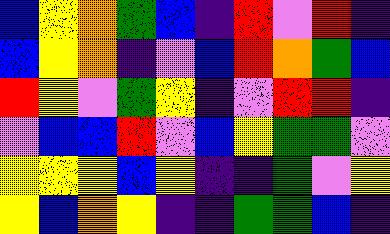[["blue", "yellow", "orange", "green", "blue", "indigo", "red", "violet", "red", "indigo"], ["blue", "yellow", "orange", "indigo", "violet", "blue", "red", "orange", "green", "blue"], ["red", "yellow", "violet", "green", "yellow", "indigo", "violet", "red", "red", "indigo"], ["violet", "blue", "blue", "red", "violet", "blue", "yellow", "green", "green", "violet"], ["yellow", "yellow", "yellow", "blue", "yellow", "indigo", "indigo", "green", "violet", "yellow"], ["yellow", "blue", "orange", "yellow", "indigo", "indigo", "green", "green", "blue", "indigo"]]